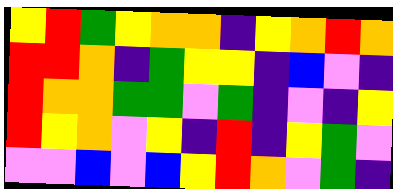[["yellow", "red", "green", "yellow", "orange", "orange", "indigo", "yellow", "orange", "red", "orange"], ["red", "red", "orange", "indigo", "green", "yellow", "yellow", "indigo", "blue", "violet", "indigo"], ["red", "orange", "orange", "green", "green", "violet", "green", "indigo", "violet", "indigo", "yellow"], ["red", "yellow", "orange", "violet", "yellow", "indigo", "red", "indigo", "yellow", "green", "violet"], ["violet", "violet", "blue", "violet", "blue", "yellow", "red", "orange", "violet", "green", "indigo"]]